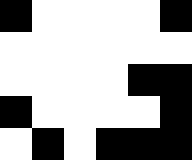[["black", "white", "white", "white", "white", "black"], ["white", "white", "white", "white", "white", "white"], ["white", "white", "white", "white", "black", "black"], ["black", "white", "white", "white", "white", "black"], ["white", "black", "white", "black", "black", "black"]]